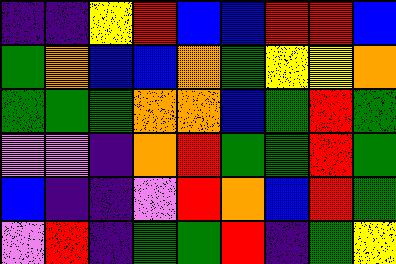[["indigo", "indigo", "yellow", "red", "blue", "blue", "red", "red", "blue"], ["green", "orange", "blue", "blue", "orange", "green", "yellow", "yellow", "orange"], ["green", "green", "green", "orange", "orange", "blue", "green", "red", "green"], ["violet", "violet", "indigo", "orange", "red", "green", "green", "red", "green"], ["blue", "indigo", "indigo", "violet", "red", "orange", "blue", "red", "green"], ["violet", "red", "indigo", "green", "green", "red", "indigo", "green", "yellow"]]